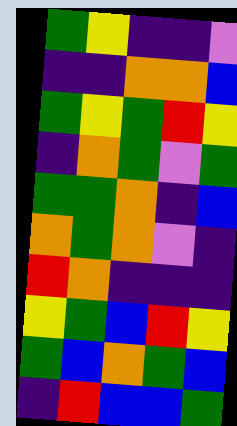[["green", "yellow", "indigo", "indigo", "violet"], ["indigo", "indigo", "orange", "orange", "blue"], ["green", "yellow", "green", "red", "yellow"], ["indigo", "orange", "green", "violet", "green"], ["green", "green", "orange", "indigo", "blue"], ["orange", "green", "orange", "violet", "indigo"], ["red", "orange", "indigo", "indigo", "indigo"], ["yellow", "green", "blue", "red", "yellow"], ["green", "blue", "orange", "green", "blue"], ["indigo", "red", "blue", "blue", "green"]]